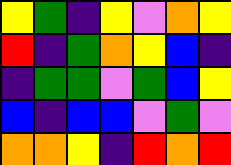[["yellow", "green", "indigo", "yellow", "violet", "orange", "yellow"], ["red", "indigo", "green", "orange", "yellow", "blue", "indigo"], ["indigo", "green", "green", "violet", "green", "blue", "yellow"], ["blue", "indigo", "blue", "blue", "violet", "green", "violet"], ["orange", "orange", "yellow", "indigo", "red", "orange", "red"]]